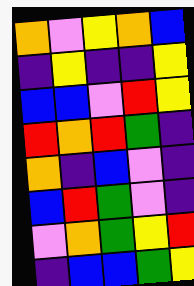[["orange", "violet", "yellow", "orange", "blue"], ["indigo", "yellow", "indigo", "indigo", "yellow"], ["blue", "blue", "violet", "red", "yellow"], ["red", "orange", "red", "green", "indigo"], ["orange", "indigo", "blue", "violet", "indigo"], ["blue", "red", "green", "violet", "indigo"], ["violet", "orange", "green", "yellow", "red"], ["indigo", "blue", "blue", "green", "yellow"]]